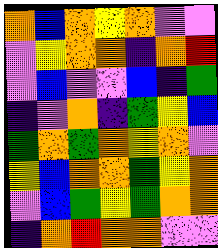[["orange", "blue", "orange", "yellow", "orange", "violet", "violet"], ["violet", "yellow", "orange", "orange", "indigo", "orange", "red"], ["violet", "blue", "violet", "violet", "blue", "indigo", "green"], ["indigo", "violet", "orange", "indigo", "green", "yellow", "blue"], ["green", "orange", "green", "orange", "yellow", "orange", "violet"], ["yellow", "blue", "orange", "orange", "green", "yellow", "orange"], ["violet", "blue", "green", "yellow", "green", "orange", "orange"], ["indigo", "orange", "red", "orange", "orange", "violet", "violet"]]